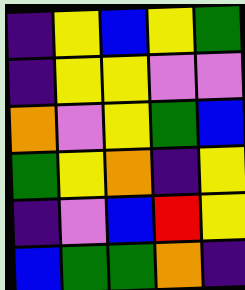[["indigo", "yellow", "blue", "yellow", "green"], ["indigo", "yellow", "yellow", "violet", "violet"], ["orange", "violet", "yellow", "green", "blue"], ["green", "yellow", "orange", "indigo", "yellow"], ["indigo", "violet", "blue", "red", "yellow"], ["blue", "green", "green", "orange", "indigo"]]